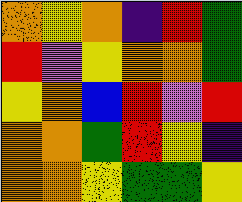[["orange", "yellow", "orange", "indigo", "red", "green"], ["red", "violet", "yellow", "orange", "orange", "green"], ["yellow", "orange", "blue", "red", "violet", "red"], ["orange", "orange", "green", "red", "yellow", "indigo"], ["orange", "orange", "yellow", "green", "green", "yellow"]]